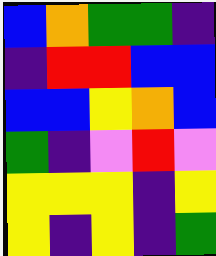[["blue", "orange", "green", "green", "indigo"], ["indigo", "red", "red", "blue", "blue"], ["blue", "blue", "yellow", "orange", "blue"], ["green", "indigo", "violet", "red", "violet"], ["yellow", "yellow", "yellow", "indigo", "yellow"], ["yellow", "indigo", "yellow", "indigo", "green"]]